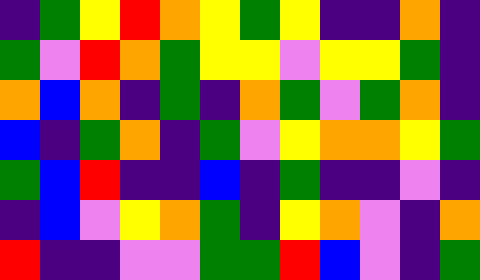[["indigo", "green", "yellow", "red", "orange", "yellow", "green", "yellow", "indigo", "indigo", "orange", "indigo"], ["green", "violet", "red", "orange", "green", "yellow", "yellow", "violet", "yellow", "yellow", "green", "indigo"], ["orange", "blue", "orange", "indigo", "green", "indigo", "orange", "green", "violet", "green", "orange", "indigo"], ["blue", "indigo", "green", "orange", "indigo", "green", "violet", "yellow", "orange", "orange", "yellow", "green"], ["green", "blue", "red", "indigo", "indigo", "blue", "indigo", "green", "indigo", "indigo", "violet", "indigo"], ["indigo", "blue", "violet", "yellow", "orange", "green", "indigo", "yellow", "orange", "violet", "indigo", "orange"], ["red", "indigo", "indigo", "violet", "violet", "green", "green", "red", "blue", "violet", "indigo", "green"]]